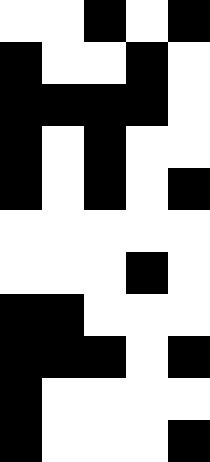[["white", "white", "black", "white", "black"], ["black", "white", "white", "black", "white"], ["black", "black", "black", "black", "white"], ["black", "white", "black", "white", "white"], ["black", "white", "black", "white", "black"], ["white", "white", "white", "white", "white"], ["white", "white", "white", "black", "white"], ["black", "black", "white", "white", "white"], ["black", "black", "black", "white", "black"], ["black", "white", "white", "white", "white"], ["black", "white", "white", "white", "black"]]